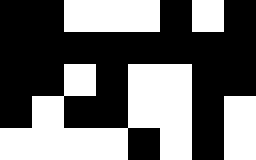[["black", "black", "white", "white", "white", "black", "white", "black"], ["black", "black", "black", "black", "black", "black", "black", "black"], ["black", "black", "white", "black", "white", "white", "black", "black"], ["black", "white", "black", "black", "white", "white", "black", "white"], ["white", "white", "white", "white", "black", "white", "black", "white"]]